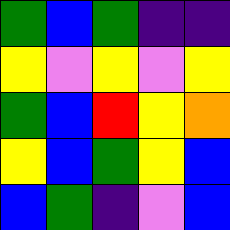[["green", "blue", "green", "indigo", "indigo"], ["yellow", "violet", "yellow", "violet", "yellow"], ["green", "blue", "red", "yellow", "orange"], ["yellow", "blue", "green", "yellow", "blue"], ["blue", "green", "indigo", "violet", "blue"]]